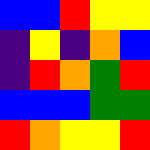[["blue", "blue", "red", "yellow", "yellow"], ["indigo", "yellow", "indigo", "orange", "blue"], ["indigo", "red", "orange", "green", "red"], ["blue", "blue", "blue", "green", "green"], ["red", "orange", "yellow", "yellow", "red"]]